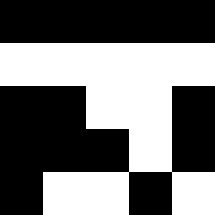[["black", "black", "black", "black", "black"], ["white", "white", "white", "white", "white"], ["black", "black", "white", "white", "black"], ["black", "black", "black", "white", "black"], ["black", "white", "white", "black", "white"]]